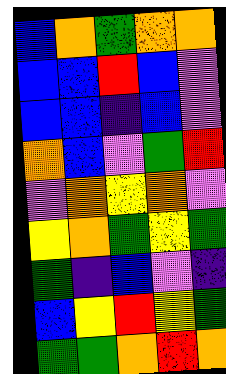[["blue", "orange", "green", "orange", "orange"], ["blue", "blue", "red", "blue", "violet"], ["blue", "blue", "indigo", "blue", "violet"], ["orange", "blue", "violet", "green", "red"], ["violet", "orange", "yellow", "orange", "violet"], ["yellow", "orange", "green", "yellow", "green"], ["green", "indigo", "blue", "violet", "indigo"], ["blue", "yellow", "red", "yellow", "green"], ["green", "green", "orange", "red", "orange"]]